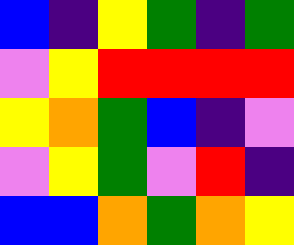[["blue", "indigo", "yellow", "green", "indigo", "green"], ["violet", "yellow", "red", "red", "red", "red"], ["yellow", "orange", "green", "blue", "indigo", "violet"], ["violet", "yellow", "green", "violet", "red", "indigo"], ["blue", "blue", "orange", "green", "orange", "yellow"]]